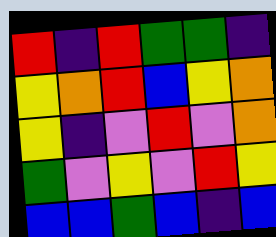[["red", "indigo", "red", "green", "green", "indigo"], ["yellow", "orange", "red", "blue", "yellow", "orange"], ["yellow", "indigo", "violet", "red", "violet", "orange"], ["green", "violet", "yellow", "violet", "red", "yellow"], ["blue", "blue", "green", "blue", "indigo", "blue"]]